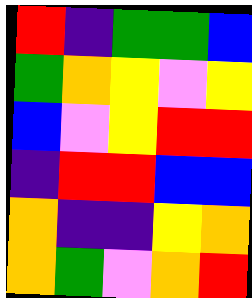[["red", "indigo", "green", "green", "blue"], ["green", "orange", "yellow", "violet", "yellow"], ["blue", "violet", "yellow", "red", "red"], ["indigo", "red", "red", "blue", "blue"], ["orange", "indigo", "indigo", "yellow", "orange"], ["orange", "green", "violet", "orange", "red"]]